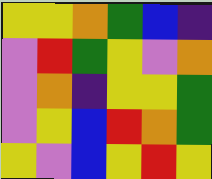[["yellow", "yellow", "orange", "green", "blue", "indigo"], ["violet", "red", "green", "yellow", "violet", "orange"], ["violet", "orange", "indigo", "yellow", "yellow", "green"], ["violet", "yellow", "blue", "red", "orange", "green"], ["yellow", "violet", "blue", "yellow", "red", "yellow"]]